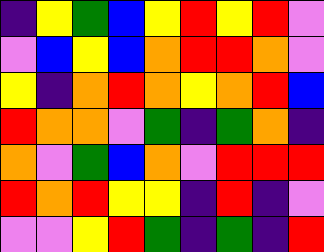[["indigo", "yellow", "green", "blue", "yellow", "red", "yellow", "red", "violet"], ["violet", "blue", "yellow", "blue", "orange", "red", "red", "orange", "violet"], ["yellow", "indigo", "orange", "red", "orange", "yellow", "orange", "red", "blue"], ["red", "orange", "orange", "violet", "green", "indigo", "green", "orange", "indigo"], ["orange", "violet", "green", "blue", "orange", "violet", "red", "red", "red"], ["red", "orange", "red", "yellow", "yellow", "indigo", "red", "indigo", "violet"], ["violet", "violet", "yellow", "red", "green", "indigo", "green", "indigo", "red"]]